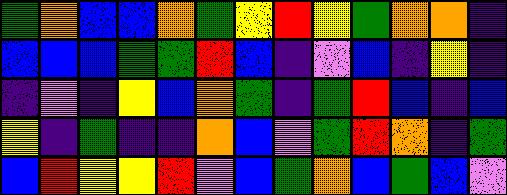[["green", "orange", "blue", "blue", "orange", "green", "yellow", "red", "yellow", "green", "orange", "orange", "indigo"], ["blue", "blue", "blue", "green", "green", "red", "blue", "indigo", "violet", "blue", "indigo", "yellow", "indigo"], ["indigo", "violet", "indigo", "yellow", "blue", "orange", "green", "indigo", "green", "red", "blue", "indigo", "blue"], ["yellow", "indigo", "green", "indigo", "indigo", "orange", "blue", "violet", "green", "red", "orange", "indigo", "green"], ["blue", "red", "yellow", "yellow", "red", "violet", "blue", "green", "orange", "blue", "green", "blue", "violet"]]